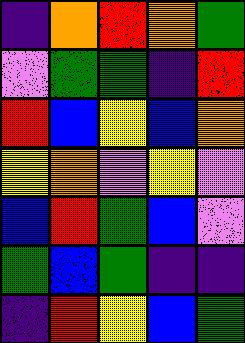[["indigo", "orange", "red", "orange", "green"], ["violet", "green", "green", "indigo", "red"], ["red", "blue", "yellow", "blue", "orange"], ["yellow", "orange", "violet", "yellow", "violet"], ["blue", "red", "green", "blue", "violet"], ["green", "blue", "green", "indigo", "indigo"], ["indigo", "red", "yellow", "blue", "green"]]